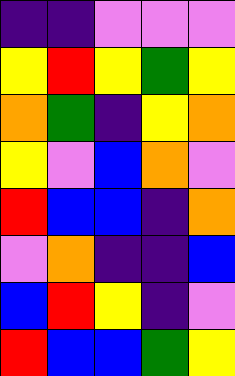[["indigo", "indigo", "violet", "violet", "violet"], ["yellow", "red", "yellow", "green", "yellow"], ["orange", "green", "indigo", "yellow", "orange"], ["yellow", "violet", "blue", "orange", "violet"], ["red", "blue", "blue", "indigo", "orange"], ["violet", "orange", "indigo", "indigo", "blue"], ["blue", "red", "yellow", "indigo", "violet"], ["red", "blue", "blue", "green", "yellow"]]